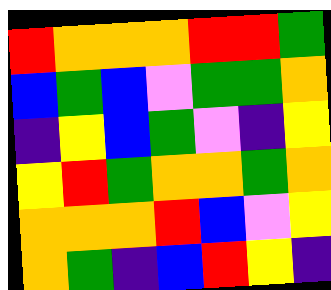[["red", "orange", "orange", "orange", "red", "red", "green"], ["blue", "green", "blue", "violet", "green", "green", "orange"], ["indigo", "yellow", "blue", "green", "violet", "indigo", "yellow"], ["yellow", "red", "green", "orange", "orange", "green", "orange"], ["orange", "orange", "orange", "red", "blue", "violet", "yellow"], ["orange", "green", "indigo", "blue", "red", "yellow", "indigo"]]